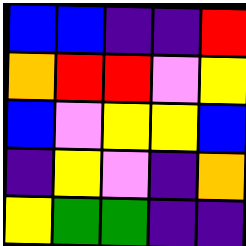[["blue", "blue", "indigo", "indigo", "red"], ["orange", "red", "red", "violet", "yellow"], ["blue", "violet", "yellow", "yellow", "blue"], ["indigo", "yellow", "violet", "indigo", "orange"], ["yellow", "green", "green", "indigo", "indigo"]]